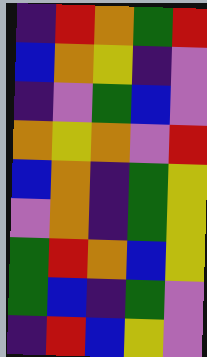[["indigo", "red", "orange", "green", "red"], ["blue", "orange", "yellow", "indigo", "violet"], ["indigo", "violet", "green", "blue", "violet"], ["orange", "yellow", "orange", "violet", "red"], ["blue", "orange", "indigo", "green", "yellow"], ["violet", "orange", "indigo", "green", "yellow"], ["green", "red", "orange", "blue", "yellow"], ["green", "blue", "indigo", "green", "violet"], ["indigo", "red", "blue", "yellow", "violet"]]